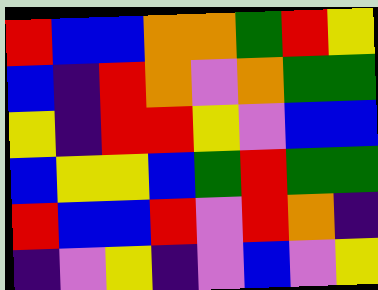[["red", "blue", "blue", "orange", "orange", "green", "red", "yellow"], ["blue", "indigo", "red", "orange", "violet", "orange", "green", "green"], ["yellow", "indigo", "red", "red", "yellow", "violet", "blue", "blue"], ["blue", "yellow", "yellow", "blue", "green", "red", "green", "green"], ["red", "blue", "blue", "red", "violet", "red", "orange", "indigo"], ["indigo", "violet", "yellow", "indigo", "violet", "blue", "violet", "yellow"]]